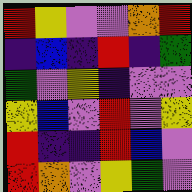[["red", "yellow", "violet", "violet", "orange", "red"], ["indigo", "blue", "indigo", "red", "indigo", "green"], ["green", "violet", "yellow", "indigo", "violet", "violet"], ["yellow", "blue", "violet", "red", "violet", "yellow"], ["red", "indigo", "indigo", "red", "blue", "violet"], ["red", "orange", "violet", "yellow", "green", "violet"]]